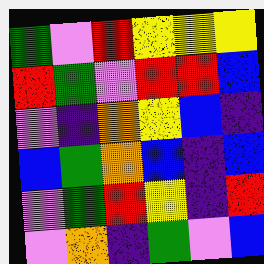[["green", "violet", "red", "yellow", "yellow", "yellow"], ["red", "green", "violet", "red", "red", "blue"], ["violet", "indigo", "orange", "yellow", "blue", "indigo"], ["blue", "green", "orange", "blue", "indigo", "blue"], ["violet", "green", "red", "yellow", "indigo", "red"], ["violet", "orange", "indigo", "green", "violet", "blue"]]